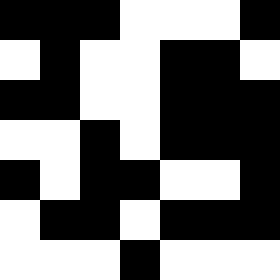[["black", "black", "black", "white", "white", "white", "black"], ["white", "black", "white", "white", "black", "black", "white"], ["black", "black", "white", "white", "black", "black", "black"], ["white", "white", "black", "white", "black", "black", "black"], ["black", "white", "black", "black", "white", "white", "black"], ["white", "black", "black", "white", "black", "black", "black"], ["white", "white", "white", "black", "white", "white", "white"]]